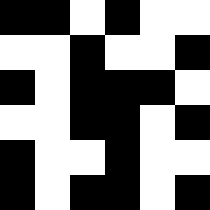[["black", "black", "white", "black", "white", "white"], ["white", "white", "black", "white", "white", "black"], ["black", "white", "black", "black", "black", "white"], ["white", "white", "black", "black", "white", "black"], ["black", "white", "white", "black", "white", "white"], ["black", "white", "black", "black", "white", "black"]]